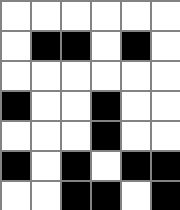[["white", "white", "white", "white", "white", "white"], ["white", "black", "black", "white", "black", "white"], ["white", "white", "white", "white", "white", "white"], ["black", "white", "white", "black", "white", "white"], ["white", "white", "white", "black", "white", "white"], ["black", "white", "black", "white", "black", "black"], ["white", "white", "black", "black", "white", "black"]]